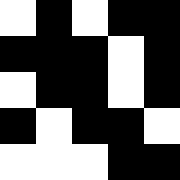[["white", "black", "white", "black", "black"], ["black", "black", "black", "white", "black"], ["white", "black", "black", "white", "black"], ["black", "white", "black", "black", "white"], ["white", "white", "white", "black", "black"]]